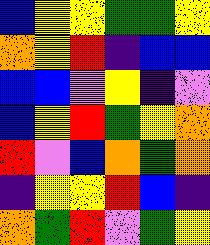[["blue", "yellow", "yellow", "green", "green", "yellow"], ["orange", "yellow", "red", "indigo", "blue", "blue"], ["blue", "blue", "violet", "yellow", "indigo", "violet"], ["blue", "yellow", "red", "green", "yellow", "orange"], ["red", "violet", "blue", "orange", "green", "orange"], ["indigo", "yellow", "yellow", "red", "blue", "indigo"], ["orange", "green", "red", "violet", "green", "yellow"]]